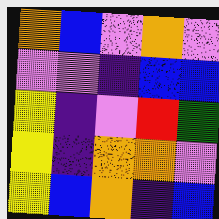[["orange", "blue", "violet", "orange", "violet"], ["violet", "violet", "indigo", "blue", "blue"], ["yellow", "indigo", "violet", "red", "green"], ["yellow", "indigo", "orange", "orange", "violet"], ["yellow", "blue", "orange", "indigo", "blue"]]